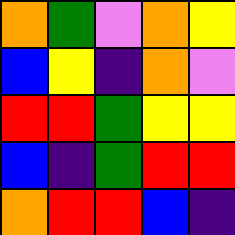[["orange", "green", "violet", "orange", "yellow"], ["blue", "yellow", "indigo", "orange", "violet"], ["red", "red", "green", "yellow", "yellow"], ["blue", "indigo", "green", "red", "red"], ["orange", "red", "red", "blue", "indigo"]]